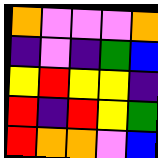[["orange", "violet", "violet", "violet", "orange"], ["indigo", "violet", "indigo", "green", "blue"], ["yellow", "red", "yellow", "yellow", "indigo"], ["red", "indigo", "red", "yellow", "green"], ["red", "orange", "orange", "violet", "blue"]]